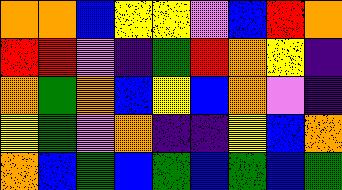[["orange", "orange", "blue", "yellow", "yellow", "violet", "blue", "red", "orange"], ["red", "red", "violet", "indigo", "green", "red", "orange", "yellow", "indigo"], ["orange", "green", "orange", "blue", "yellow", "blue", "orange", "violet", "indigo"], ["yellow", "green", "violet", "orange", "indigo", "indigo", "yellow", "blue", "orange"], ["orange", "blue", "green", "blue", "green", "blue", "green", "blue", "green"]]